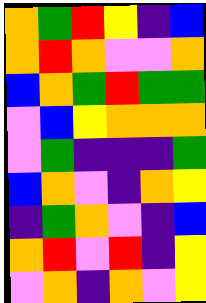[["orange", "green", "red", "yellow", "indigo", "blue"], ["orange", "red", "orange", "violet", "violet", "orange"], ["blue", "orange", "green", "red", "green", "green"], ["violet", "blue", "yellow", "orange", "orange", "orange"], ["violet", "green", "indigo", "indigo", "indigo", "green"], ["blue", "orange", "violet", "indigo", "orange", "yellow"], ["indigo", "green", "orange", "violet", "indigo", "blue"], ["orange", "red", "violet", "red", "indigo", "yellow"], ["violet", "orange", "indigo", "orange", "violet", "yellow"]]